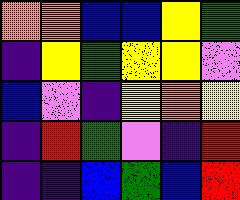[["orange", "orange", "blue", "blue", "yellow", "green"], ["indigo", "yellow", "green", "yellow", "yellow", "violet"], ["blue", "violet", "indigo", "yellow", "orange", "yellow"], ["indigo", "red", "green", "violet", "indigo", "red"], ["indigo", "indigo", "blue", "green", "blue", "red"]]